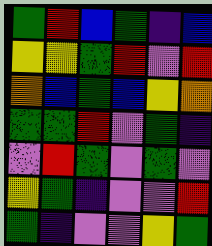[["green", "red", "blue", "green", "indigo", "blue"], ["yellow", "yellow", "green", "red", "violet", "red"], ["orange", "blue", "green", "blue", "yellow", "orange"], ["green", "green", "red", "violet", "green", "indigo"], ["violet", "red", "green", "violet", "green", "violet"], ["yellow", "green", "indigo", "violet", "violet", "red"], ["green", "indigo", "violet", "violet", "yellow", "green"]]